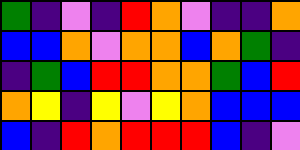[["green", "indigo", "violet", "indigo", "red", "orange", "violet", "indigo", "indigo", "orange"], ["blue", "blue", "orange", "violet", "orange", "orange", "blue", "orange", "green", "indigo"], ["indigo", "green", "blue", "red", "red", "orange", "orange", "green", "blue", "red"], ["orange", "yellow", "indigo", "yellow", "violet", "yellow", "orange", "blue", "blue", "blue"], ["blue", "indigo", "red", "orange", "red", "red", "red", "blue", "indigo", "violet"]]